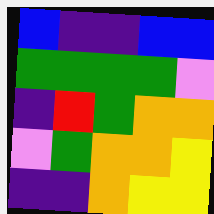[["blue", "indigo", "indigo", "blue", "blue"], ["green", "green", "green", "green", "violet"], ["indigo", "red", "green", "orange", "orange"], ["violet", "green", "orange", "orange", "yellow"], ["indigo", "indigo", "orange", "yellow", "yellow"]]